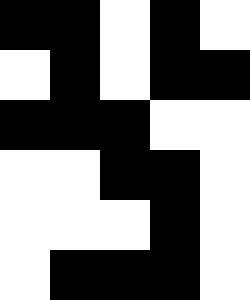[["black", "black", "white", "black", "white"], ["white", "black", "white", "black", "black"], ["black", "black", "black", "white", "white"], ["white", "white", "black", "black", "white"], ["white", "white", "white", "black", "white"], ["white", "black", "black", "black", "white"]]